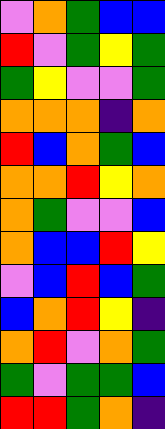[["violet", "orange", "green", "blue", "blue"], ["red", "violet", "green", "yellow", "green"], ["green", "yellow", "violet", "violet", "green"], ["orange", "orange", "orange", "indigo", "orange"], ["red", "blue", "orange", "green", "blue"], ["orange", "orange", "red", "yellow", "orange"], ["orange", "green", "violet", "violet", "blue"], ["orange", "blue", "blue", "red", "yellow"], ["violet", "blue", "red", "blue", "green"], ["blue", "orange", "red", "yellow", "indigo"], ["orange", "red", "violet", "orange", "green"], ["green", "violet", "green", "green", "blue"], ["red", "red", "green", "orange", "indigo"]]